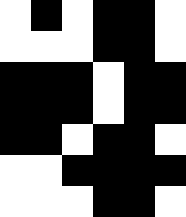[["white", "black", "white", "black", "black", "white"], ["white", "white", "white", "black", "black", "white"], ["black", "black", "black", "white", "black", "black"], ["black", "black", "black", "white", "black", "black"], ["black", "black", "white", "black", "black", "white"], ["white", "white", "black", "black", "black", "black"], ["white", "white", "white", "black", "black", "white"]]